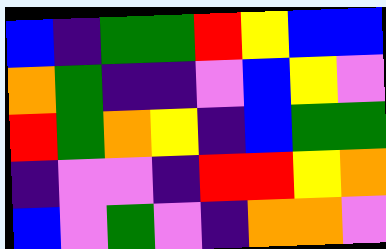[["blue", "indigo", "green", "green", "red", "yellow", "blue", "blue"], ["orange", "green", "indigo", "indigo", "violet", "blue", "yellow", "violet"], ["red", "green", "orange", "yellow", "indigo", "blue", "green", "green"], ["indigo", "violet", "violet", "indigo", "red", "red", "yellow", "orange"], ["blue", "violet", "green", "violet", "indigo", "orange", "orange", "violet"]]